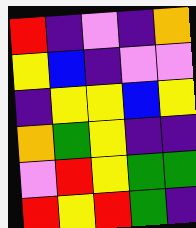[["red", "indigo", "violet", "indigo", "orange"], ["yellow", "blue", "indigo", "violet", "violet"], ["indigo", "yellow", "yellow", "blue", "yellow"], ["orange", "green", "yellow", "indigo", "indigo"], ["violet", "red", "yellow", "green", "green"], ["red", "yellow", "red", "green", "indigo"]]